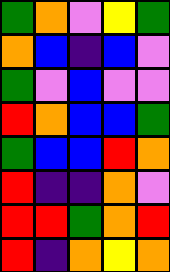[["green", "orange", "violet", "yellow", "green"], ["orange", "blue", "indigo", "blue", "violet"], ["green", "violet", "blue", "violet", "violet"], ["red", "orange", "blue", "blue", "green"], ["green", "blue", "blue", "red", "orange"], ["red", "indigo", "indigo", "orange", "violet"], ["red", "red", "green", "orange", "red"], ["red", "indigo", "orange", "yellow", "orange"]]